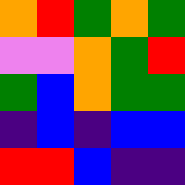[["orange", "red", "green", "orange", "green"], ["violet", "violet", "orange", "green", "red"], ["green", "blue", "orange", "green", "green"], ["indigo", "blue", "indigo", "blue", "blue"], ["red", "red", "blue", "indigo", "indigo"]]